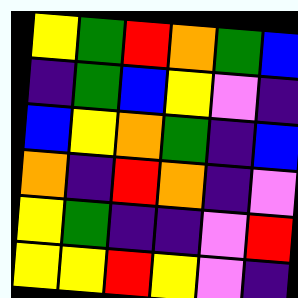[["yellow", "green", "red", "orange", "green", "blue"], ["indigo", "green", "blue", "yellow", "violet", "indigo"], ["blue", "yellow", "orange", "green", "indigo", "blue"], ["orange", "indigo", "red", "orange", "indigo", "violet"], ["yellow", "green", "indigo", "indigo", "violet", "red"], ["yellow", "yellow", "red", "yellow", "violet", "indigo"]]